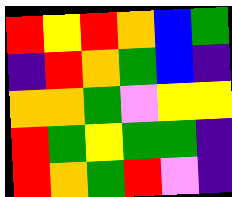[["red", "yellow", "red", "orange", "blue", "green"], ["indigo", "red", "orange", "green", "blue", "indigo"], ["orange", "orange", "green", "violet", "yellow", "yellow"], ["red", "green", "yellow", "green", "green", "indigo"], ["red", "orange", "green", "red", "violet", "indigo"]]